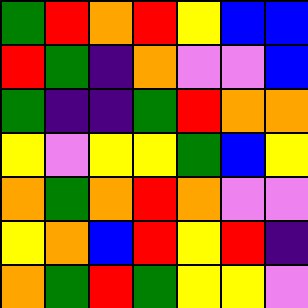[["green", "red", "orange", "red", "yellow", "blue", "blue"], ["red", "green", "indigo", "orange", "violet", "violet", "blue"], ["green", "indigo", "indigo", "green", "red", "orange", "orange"], ["yellow", "violet", "yellow", "yellow", "green", "blue", "yellow"], ["orange", "green", "orange", "red", "orange", "violet", "violet"], ["yellow", "orange", "blue", "red", "yellow", "red", "indigo"], ["orange", "green", "red", "green", "yellow", "yellow", "violet"]]